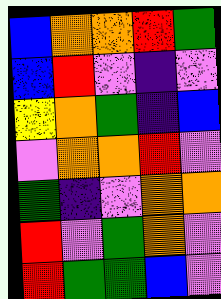[["blue", "orange", "orange", "red", "green"], ["blue", "red", "violet", "indigo", "violet"], ["yellow", "orange", "green", "indigo", "blue"], ["violet", "orange", "orange", "red", "violet"], ["green", "indigo", "violet", "orange", "orange"], ["red", "violet", "green", "orange", "violet"], ["red", "green", "green", "blue", "violet"]]